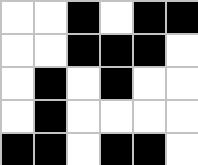[["white", "white", "black", "white", "black", "black"], ["white", "white", "black", "black", "black", "white"], ["white", "black", "white", "black", "white", "white"], ["white", "black", "white", "white", "white", "white"], ["black", "black", "white", "black", "black", "white"]]